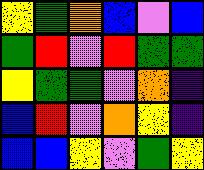[["yellow", "green", "orange", "blue", "violet", "blue"], ["green", "red", "violet", "red", "green", "green"], ["yellow", "green", "green", "violet", "orange", "indigo"], ["blue", "red", "violet", "orange", "yellow", "indigo"], ["blue", "blue", "yellow", "violet", "green", "yellow"]]